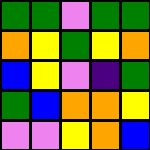[["green", "green", "violet", "green", "green"], ["orange", "yellow", "green", "yellow", "orange"], ["blue", "yellow", "violet", "indigo", "green"], ["green", "blue", "orange", "orange", "yellow"], ["violet", "violet", "yellow", "orange", "blue"]]